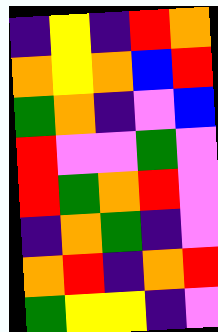[["indigo", "yellow", "indigo", "red", "orange"], ["orange", "yellow", "orange", "blue", "red"], ["green", "orange", "indigo", "violet", "blue"], ["red", "violet", "violet", "green", "violet"], ["red", "green", "orange", "red", "violet"], ["indigo", "orange", "green", "indigo", "violet"], ["orange", "red", "indigo", "orange", "red"], ["green", "yellow", "yellow", "indigo", "violet"]]